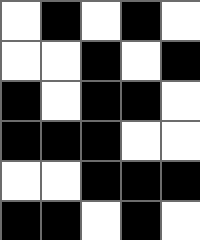[["white", "black", "white", "black", "white"], ["white", "white", "black", "white", "black"], ["black", "white", "black", "black", "white"], ["black", "black", "black", "white", "white"], ["white", "white", "black", "black", "black"], ["black", "black", "white", "black", "white"]]